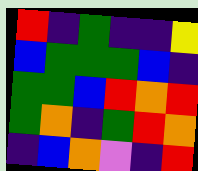[["red", "indigo", "green", "indigo", "indigo", "yellow"], ["blue", "green", "green", "green", "blue", "indigo"], ["green", "green", "blue", "red", "orange", "red"], ["green", "orange", "indigo", "green", "red", "orange"], ["indigo", "blue", "orange", "violet", "indigo", "red"]]